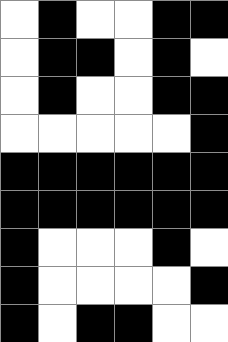[["white", "black", "white", "white", "black", "black"], ["white", "black", "black", "white", "black", "white"], ["white", "black", "white", "white", "black", "black"], ["white", "white", "white", "white", "white", "black"], ["black", "black", "black", "black", "black", "black"], ["black", "black", "black", "black", "black", "black"], ["black", "white", "white", "white", "black", "white"], ["black", "white", "white", "white", "white", "black"], ["black", "white", "black", "black", "white", "white"]]